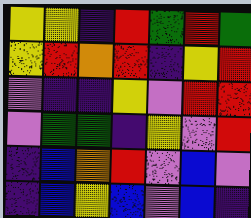[["yellow", "yellow", "indigo", "red", "green", "red", "green"], ["yellow", "red", "orange", "red", "indigo", "yellow", "red"], ["violet", "indigo", "indigo", "yellow", "violet", "red", "red"], ["violet", "green", "green", "indigo", "yellow", "violet", "red"], ["indigo", "blue", "orange", "red", "violet", "blue", "violet"], ["indigo", "blue", "yellow", "blue", "violet", "blue", "indigo"]]